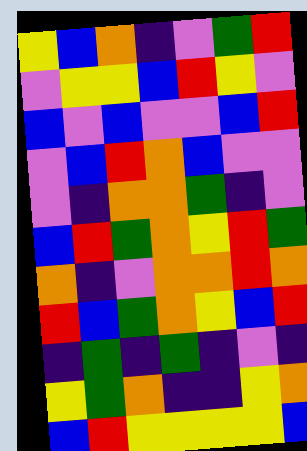[["yellow", "blue", "orange", "indigo", "violet", "green", "red"], ["violet", "yellow", "yellow", "blue", "red", "yellow", "violet"], ["blue", "violet", "blue", "violet", "violet", "blue", "red"], ["violet", "blue", "red", "orange", "blue", "violet", "violet"], ["violet", "indigo", "orange", "orange", "green", "indigo", "violet"], ["blue", "red", "green", "orange", "yellow", "red", "green"], ["orange", "indigo", "violet", "orange", "orange", "red", "orange"], ["red", "blue", "green", "orange", "yellow", "blue", "red"], ["indigo", "green", "indigo", "green", "indigo", "violet", "indigo"], ["yellow", "green", "orange", "indigo", "indigo", "yellow", "orange"], ["blue", "red", "yellow", "yellow", "yellow", "yellow", "blue"]]